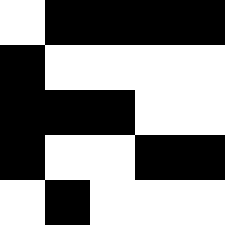[["white", "black", "black", "black", "black"], ["black", "white", "white", "white", "white"], ["black", "black", "black", "white", "white"], ["black", "white", "white", "black", "black"], ["white", "black", "white", "white", "white"]]